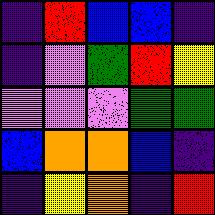[["indigo", "red", "blue", "blue", "indigo"], ["indigo", "violet", "green", "red", "yellow"], ["violet", "violet", "violet", "green", "green"], ["blue", "orange", "orange", "blue", "indigo"], ["indigo", "yellow", "orange", "indigo", "red"]]